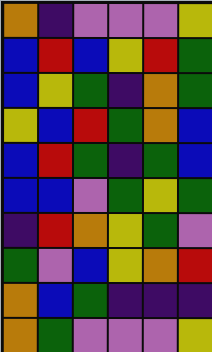[["orange", "indigo", "violet", "violet", "violet", "yellow"], ["blue", "red", "blue", "yellow", "red", "green"], ["blue", "yellow", "green", "indigo", "orange", "green"], ["yellow", "blue", "red", "green", "orange", "blue"], ["blue", "red", "green", "indigo", "green", "blue"], ["blue", "blue", "violet", "green", "yellow", "green"], ["indigo", "red", "orange", "yellow", "green", "violet"], ["green", "violet", "blue", "yellow", "orange", "red"], ["orange", "blue", "green", "indigo", "indigo", "indigo"], ["orange", "green", "violet", "violet", "violet", "yellow"]]